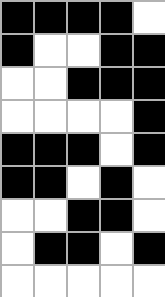[["black", "black", "black", "black", "white"], ["black", "white", "white", "black", "black"], ["white", "white", "black", "black", "black"], ["white", "white", "white", "white", "black"], ["black", "black", "black", "white", "black"], ["black", "black", "white", "black", "white"], ["white", "white", "black", "black", "white"], ["white", "black", "black", "white", "black"], ["white", "white", "white", "white", "white"]]